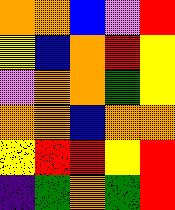[["orange", "orange", "blue", "violet", "red"], ["yellow", "blue", "orange", "red", "yellow"], ["violet", "orange", "orange", "green", "yellow"], ["orange", "orange", "blue", "orange", "orange"], ["yellow", "red", "red", "yellow", "red"], ["indigo", "green", "orange", "green", "red"]]